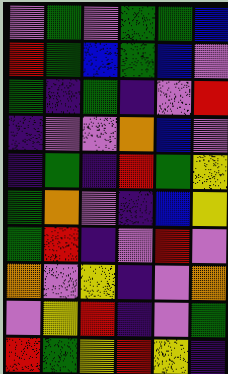[["violet", "green", "violet", "green", "green", "blue"], ["red", "green", "blue", "green", "blue", "violet"], ["green", "indigo", "green", "indigo", "violet", "red"], ["indigo", "violet", "violet", "orange", "blue", "violet"], ["indigo", "green", "indigo", "red", "green", "yellow"], ["green", "orange", "violet", "indigo", "blue", "yellow"], ["green", "red", "indigo", "violet", "red", "violet"], ["orange", "violet", "yellow", "indigo", "violet", "orange"], ["violet", "yellow", "red", "indigo", "violet", "green"], ["red", "green", "yellow", "red", "yellow", "indigo"]]